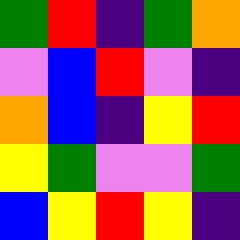[["green", "red", "indigo", "green", "orange"], ["violet", "blue", "red", "violet", "indigo"], ["orange", "blue", "indigo", "yellow", "red"], ["yellow", "green", "violet", "violet", "green"], ["blue", "yellow", "red", "yellow", "indigo"]]